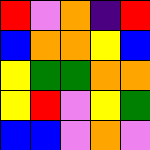[["red", "violet", "orange", "indigo", "red"], ["blue", "orange", "orange", "yellow", "blue"], ["yellow", "green", "green", "orange", "orange"], ["yellow", "red", "violet", "yellow", "green"], ["blue", "blue", "violet", "orange", "violet"]]